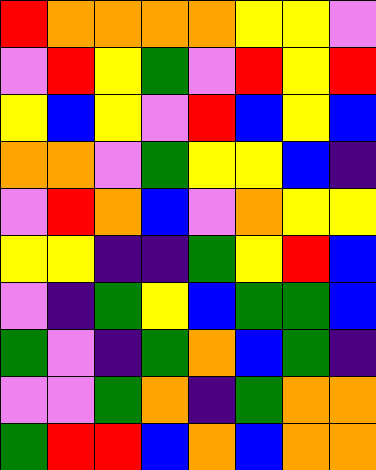[["red", "orange", "orange", "orange", "orange", "yellow", "yellow", "violet"], ["violet", "red", "yellow", "green", "violet", "red", "yellow", "red"], ["yellow", "blue", "yellow", "violet", "red", "blue", "yellow", "blue"], ["orange", "orange", "violet", "green", "yellow", "yellow", "blue", "indigo"], ["violet", "red", "orange", "blue", "violet", "orange", "yellow", "yellow"], ["yellow", "yellow", "indigo", "indigo", "green", "yellow", "red", "blue"], ["violet", "indigo", "green", "yellow", "blue", "green", "green", "blue"], ["green", "violet", "indigo", "green", "orange", "blue", "green", "indigo"], ["violet", "violet", "green", "orange", "indigo", "green", "orange", "orange"], ["green", "red", "red", "blue", "orange", "blue", "orange", "orange"]]